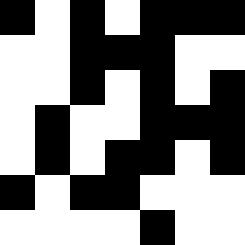[["black", "white", "black", "white", "black", "black", "black"], ["white", "white", "black", "black", "black", "white", "white"], ["white", "white", "black", "white", "black", "white", "black"], ["white", "black", "white", "white", "black", "black", "black"], ["white", "black", "white", "black", "black", "white", "black"], ["black", "white", "black", "black", "white", "white", "white"], ["white", "white", "white", "white", "black", "white", "white"]]